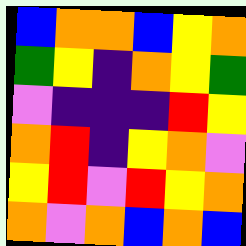[["blue", "orange", "orange", "blue", "yellow", "orange"], ["green", "yellow", "indigo", "orange", "yellow", "green"], ["violet", "indigo", "indigo", "indigo", "red", "yellow"], ["orange", "red", "indigo", "yellow", "orange", "violet"], ["yellow", "red", "violet", "red", "yellow", "orange"], ["orange", "violet", "orange", "blue", "orange", "blue"]]